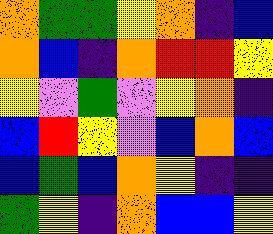[["orange", "green", "green", "yellow", "orange", "indigo", "blue"], ["orange", "blue", "indigo", "orange", "red", "red", "yellow"], ["yellow", "violet", "green", "violet", "yellow", "orange", "indigo"], ["blue", "red", "yellow", "violet", "blue", "orange", "blue"], ["blue", "green", "blue", "orange", "yellow", "indigo", "indigo"], ["green", "yellow", "indigo", "orange", "blue", "blue", "yellow"]]